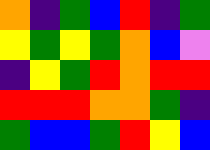[["orange", "indigo", "green", "blue", "red", "indigo", "green"], ["yellow", "green", "yellow", "green", "orange", "blue", "violet"], ["indigo", "yellow", "green", "red", "orange", "red", "red"], ["red", "red", "red", "orange", "orange", "green", "indigo"], ["green", "blue", "blue", "green", "red", "yellow", "blue"]]